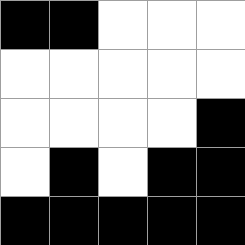[["black", "black", "white", "white", "white"], ["white", "white", "white", "white", "white"], ["white", "white", "white", "white", "black"], ["white", "black", "white", "black", "black"], ["black", "black", "black", "black", "black"]]